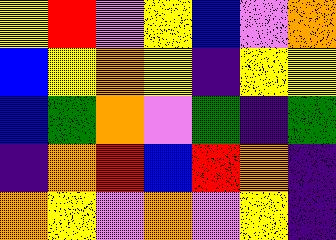[["yellow", "red", "violet", "yellow", "blue", "violet", "orange"], ["blue", "yellow", "orange", "yellow", "indigo", "yellow", "yellow"], ["blue", "green", "orange", "violet", "green", "indigo", "green"], ["indigo", "orange", "red", "blue", "red", "orange", "indigo"], ["orange", "yellow", "violet", "orange", "violet", "yellow", "indigo"]]